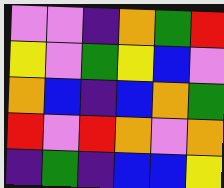[["violet", "violet", "indigo", "orange", "green", "red"], ["yellow", "violet", "green", "yellow", "blue", "violet"], ["orange", "blue", "indigo", "blue", "orange", "green"], ["red", "violet", "red", "orange", "violet", "orange"], ["indigo", "green", "indigo", "blue", "blue", "yellow"]]